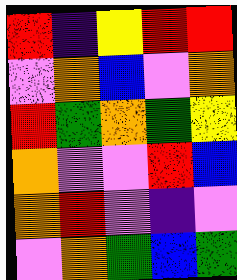[["red", "indigo", "yellow", "red", "red"], ["violet", "orange", "blue", "violet", "orange"], ["red", "green", "orange", "green", "yellow"], ["orange", "violet", "violet", "red", "blue"], ["orange", "red", "violet", "indigo", "violet"], ["violet", "orange", "green", "blue", "green"]]